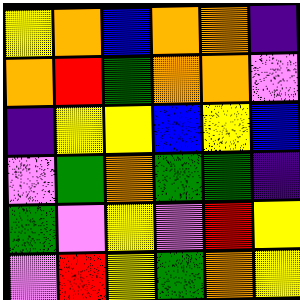[["yellow", "orange", "blue", "orange", "orange", "indigo"], ["orange", "red", "green", "orange", "orange", "violet"], ["indigo", "yellow", "yellow", "blue", "yellow", "blue"], ["violet", "green", "orange", "green", "green", "indigo"], ["green", "violet", "yellow", "violet", "red", "yellow"], ["violet", "red", "yellow", "green", "orange", "yellow"]]